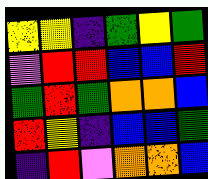[["yellow", "yellow", "indigo", "green", "yellow", "green"], ["violet", "red", "red", "blue", "blue", "red"], ["green", "red", "green", "orange", "orange", "blue"], ["red", "yellow", "indigo", "blue", "blue", "green"], ["indigo", "red", "violet", "orange", "orange", "blue"]]